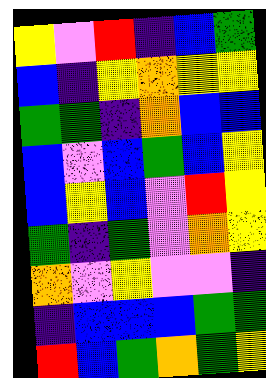[["yellow", "violet", "red", "indigo", "blue", "green"], ["blue", "indigo", "yellow", "orange", "yellow", "yellow"], ["green", "green", "indigo", "orange", "blue", "blue"], ["blue", "violet", "blue", "green", "blue", "yellow"], ["blue", "yellow", "blue", "violet", "red", "yellow"], ["green", "indigo", "green", "violet", "orange", "yellow"], ["orange", "violet", "yellow", "violet", "violet", "indigo"], ["indigo", "blue", "blue", "blue", "green", "green"], ["red", "blue", "green", "orange", "green", "yellow"]]